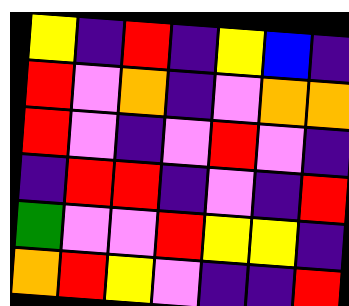[["yellow", "indigo", "red", "indigo", "yellow", "blue", "indigo"], ["red", "violet", "orange", "indigo", "violet", "orange", "orange"], ["red", "violet", "indigo", "violet", "red", "violet", "indigo"], ["indigo", "red", "red", "indigo", "violet", "indigo", "red"], ["green", "violet", "violet", "red", "yellow", "yellow", "indigo"], ["orange", "red", "yellow", "violet", "indigo", "indigo", "red"]]